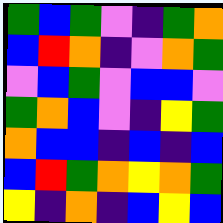[["green", "blue", "green", "violet", "indigo", "green", "orange"], ["blue", "red", "orange", "indigo", "violet", "orange", "green"], ["violet", "blue", "green", "violet", "blue", "blue", "violet"], ["green", "orange", "blue", "violet", "indigo", "yellow", "green"], ["orange", "blue", "blue", "indigo", "blue", "indigo", "blue"], ["blue", "red", "green", "orange", "yellow", "orange", "green"], ["yellow", "indigo", "orange", "indigo", "blue", "yellow", "blue"]]